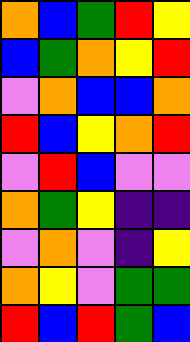[["orange", "blue", "green", "red", "yellow"], ["blue", "green", "orange", "yellow", "red"], ["violet", "orange", "blue", "blue", "orange"], ["red", "blue", "yellow", "orange", "red"], ["violet", "red", "blue", "violet", "violet"], ["orange", "green", "yellow", "indigo", "indigo"], ["violet", "orange", "violet", "indigo", "yellow"], ["orange", "yellow", "violet", "green", "green"], ["red", "blue", "red", "green", "blue"]]